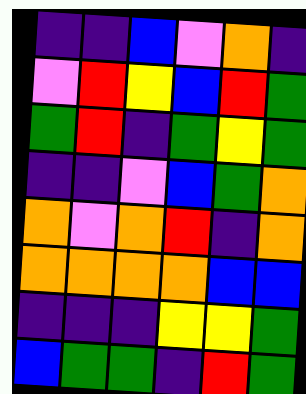[["indigo", "indigo", "blue", "violet", "orange", "indigo"], ["violet", "red", "yellow", "blue", "red", "green"], ["green", "red", "indigo", "green", "yellow", "green"], ["indigo", "indigo", "violet", "blue", "green", "orange"], ["orange", "violet", "orange", "red", "indigo", "orange"], ["orange", "orange", "orange", "orange", "blue", "blue"], ["indigo", "indigo", "indigo", "yellow", "yellow", "green"], ["blue", "green", "green", "indigo", "red", "green"]]